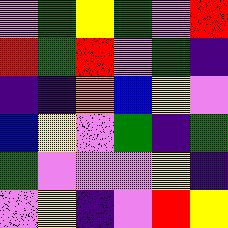[["violet", "green", "yellow", "green", "violet", "red"], ["red", "green", "red", "violet", "green", "indigo"], ["indigo", "indigo", "orange", "blue", "yellow", "violet"], ["blue", "yellow", "violet", "green", "indigo", "green"], ["green", "violet", "violet", "violet", "yellow", "indigo"], ["violet", "yellow", "indigo", "violet", "red", "yellow"]]